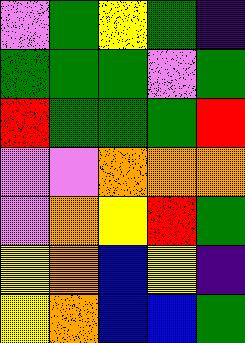[["violet", "green", "yellow", "green", "indigo"], ["green", "green", "green", "violet", "green"], ["red", "green", "green", "green", "red"], ["violet", "violet", "orange", "orange", "orange"], ["violet", "orange", "yellow", "red", "green"], ["yellow", "orange", "blue", "yellow", "indigo"], ["yellow", "orange", "blue", "blue", "green"]]